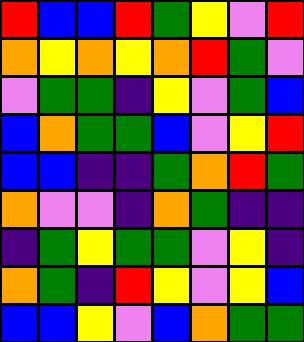[["red", "blue", "blue", "red", "green", "yellow", "violet", "red"], ["orange", "yellow", "orange", "yellow", "orange", "red", "green", "violet"], ["violet", "green", "green", "indigo", "yellow", "violet", "green", "blue"], ["blue", "orange", "green", "green", "blue", "violet", "yellow", "red"], ["blue", "blue", "indigo", "indigo", "green", "orange", "red", "green"], ["orange", "violet", "violet", "indigo", "orange", "green", "indigo", "indigo"], ["indigo", "green", "yellow", "green", "green", "violet", "yellow", "indigo"], ["orange", "green", "indigo", "red", "yellow", "violet", "yellow", "blue"], ["blue", "blue", "yellow", "violet", "blue", "orange", "green", "green"]]